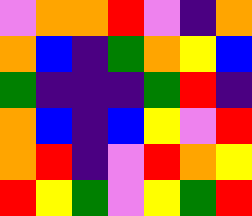[["violet", "orange", "orange", "red", "violet", "indigo", "orange"], ["orange", "blue", "indigo", "green", "orange", "yellow", "blue"], ["green", "indigo", "indigo", "indigo", "green", "red", "indigo"], ["orange", "blue", "indigo", "blue", "yellow", "violet", "red"], ["orange", "red", "indigo", "violet", "red", "orange", "yellow"], ["red", "yellow", "green", "violet", "yellow", "green", "red"]]